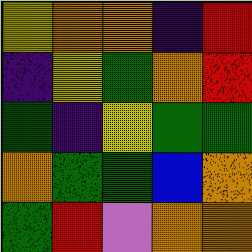[["yellow", "orange", "orange", "indigo", "red"], ["indigo", "yellow", "green", "orange", "red"], ["green", "indigo", "yellow", "green", "green"], ["orange", "green", "green", "blue", "orange"], ["green", "red", "violet", "orange", "orange"]]